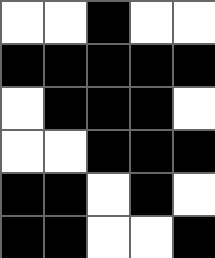[["white", "white", "black", "white", "white"], ["black", "black", "black", "black", "black"], ["white", "black", "black", "black", "white"], ["white", "white", "black", "black", "black"], ["black", "black", "white", "black", "white"], ["black", "black", "white", "white", "black"]]